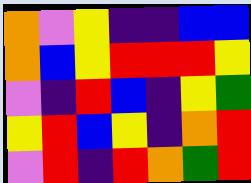[["orange", "violet", "yellow", "indigo", "indigo", "blue", "blue"], ["orange", "blue", "yellow", "red", "red", "red", "yellow"], ["violet", "indigo", "red", "blue", "indigo", "yellow", "green"], ["yellow", "red", "blue", "yellow", "indigo", "orange", "red"], ["violet", "red", "indigo", "red", "orange", "green", "red"]]